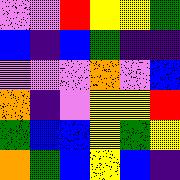[["violet", "violet", "red", "yellow", "yellow", "green"], ["blue", "indigo", "blue", "green", "indigo", "indigo"], ["violet", "violet", "violet", "orange", "violet", "blue"], ["orange", "indigo", "violet", "yellow", "yellow", "red"], ["green", "blue", "blue", "yellow", "green", "yellow"], ["orange", "green", "blue", "yellow", "blue", "indigo"]]